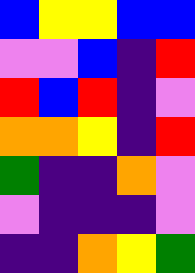[["blue", "yellow", "yellow", "blue", "blue"], ["violet", "violet", "blue", "indigo", "red"], ["red", "blue", "red", "indigo", "violet"], ["orange", "orange", "yellow", "indigo", "red"], ["green", "indigo", "indigo", "orange", "violet"], ["violet", "indigo", "indigo", "indigo", "violet"], ["indigo", "indigo", "orange", "yellow", "green"]]